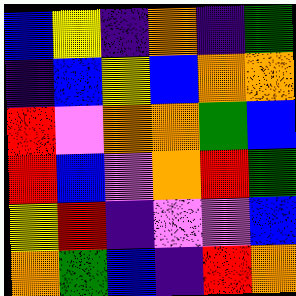[["blue", "yellow", "indigo", "orange", "indigo", "green"], ["indigo", "blue", "yellow", "blue", "orange", "orange"], ["red", "violet", "orange", "orange", "green", "blue"], ["red", "blue", "violet", "orange", "red", "green"], ["yellow", "red", "indigo", "violet", "violet", "blue"], ["orange", "green", "blue", "indigo", "red", "orange"]]